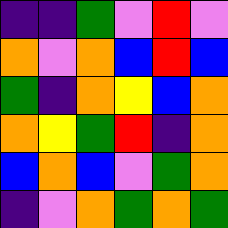[["indigo", "indigo", "green", "violet", "red", "violet"], ["orange", "violet", "orange", "blue", "red", "blue"], ["green", "indigo", "orange", "yellow", "blue", "orange"], ["orange", "yellow", "green", "red", "indigo", "orange"], ["blue", "orange", "blue", "violet", "green", "orange"], ["indigo", "violet", "orange", "green", "orange", "green"]]